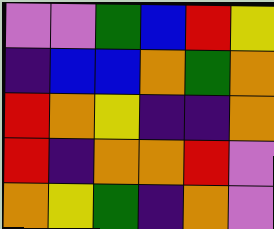[["violet", "violet", "green", "blue", "red", "yellow"], ["indigo", "blue", "blue", "orange", "green", "orange"], ["red", "orange", "yellow", "indigo", "indigo", "orange"], ["red", "indigo", "orange", "orange", "red", "violet"], ["orange", "yellow", "green", "indigo", "orange", "violet"]]